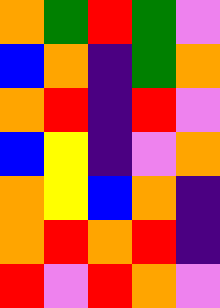[["orange", "green", "red", "green", "violet"], ["blue", "orange", "indigo", "green", "orange"], ["orange", "red", "indigo", "red", "violet"], ["blue", "yellow", "indigo", "violet", "orange"], ["orange", "yellow", "blue", "orange", "indigo"], ["orange", "red", "orange", "red", "indigo"], ["red", "violet", "red", "orange", "violet"]]